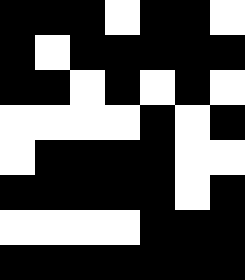[["black", "black", "black", "white", "black", "black", "white"], ["black", "white", "black", "black", "black", "black", "black"], ["black", "black", "white", "black", "white", "black", "white"], ["white", "white", "white", "white", "black", "white", "black"], ["white", "black", "black", "black", "black", "white", "white"], ["black", "black", "black", "black", "black", "white", "black"], ["white", "white", "white", "white", "black", "black", "black"], ["black", "black", "black", "black", "black", "black", "black"]]